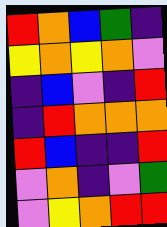[["red", "orange", "blue", "green", "indigo"], ["yellow", "orange", "yellow", "orange", "violet"], ["indigo", "blue", "violet", "indigo", "red"], ["indigo", "red", "orange", "orange", "orange"], ["red", "blue", "indigo", "indigo", "red"], ["violet", "orange", "indigo", "violet", "green"], ["violet", "yellow", "orange", "red", "red"]]